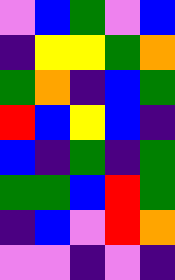[["violet", "blue", "green", "violet", "blue"], ["indigo", "yellow", "yellow", "green", "orange"], ["green", "orange", "indigo", "blue", "green"], ["red", "blue", "yellow", "blue", "indigo"], ["blue", "indigo", "green", "indigo", "green"], ["green", "green", "blue", "red", "green"], ["indigo", "blue", "violet", "red", "orange"], ["violet", "violet", "indigo", "violet", "indigo"]]